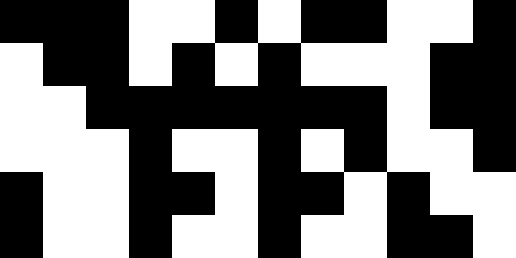[["black", "black", "black", "white", "white", "black", "white", "black", "black", "white", "white", "black"], ["white", "black", "black", "white", "black", "white", "black", "white", "white", "white", "black", "black"], ["white", "white", "black", "black", "black", "black", "black", "black", "black", "white", "black", "black"], ["white", "white", "white", "black", "white", "white", "black", "white", "black", "white", "white", "black"], ["black", "white", "white", "black", "black", "white", "black", "black", "white", "black", "white", "white"], ["black", "white", "white", "black", "white", "white", "black", "white", "white", "black", "black", "white"]]